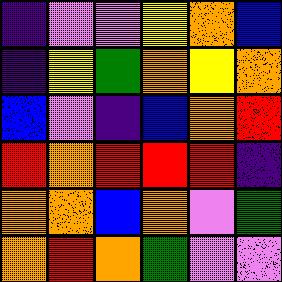[["indigo", "violet", "violet", "yellow", "orange", "blue"], ["indigo", "yellow", "green", "orange", "yellow", "orange"], ["blue", "violet", "indigo", "blue", "orange", "red"], ["red", "orange", "red", "red", "red", "indigo"], ["orange", "orange", "blue", "orange", "violet", "green"], ["orange", "red", "orange", "green", "violet", "violet"]]